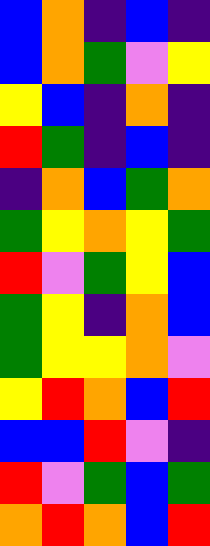[["blue", "orange", "indigo", "blue", "indigo"], ["blue", "orange", "green", "violet", "yellow"], ["yellow", "blue", "indigo", "orange", "indigo"], ["red", "green", "indigo", "blue", "indigo"], ["indigo", "orange", "blue", "green", "orange"], ["green", "yellow", "orange", "yellow", "green"], ["red", "violet", "green", "yellow", "blue"], ["green", "yellow", "indigo", "orange", "blue"], ["green", "yellow", "yellow", "orange", "violet"], ["yellow", "red", "orange", "blue", "red"], ["blue", "blue", "red", "violet", "indigo"], ["red", "violet", "green", "blue", "green"], ["orange", "red", "orange", "blue", "red"]]